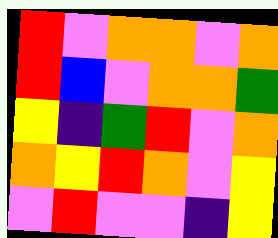[["red", "violet", "orange", "orange", "violet", "orange"], ["red", "blue", "violet", "orange", "orange", "green"], ["yellow", "indigo", "green", "red", "violet", "orange"], ["orange", "yellow", "red", "orange", "violet", "yellow"], ["violet", "red", "violet", "violet", "indigo", "yellow"]]